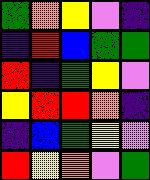[["green", "orange", "yellow", "violet", "indigo"], ["indigo", "red", "blue", "green", "green"], ["red", "indigo", "green", "yellow", "violet"], ["yellow", "red", "red", "orange", "indigo"], ["indigo", "blue", "green", "yellow", "violet"], ["red", "yellow", "orange", "violet", "green"]]